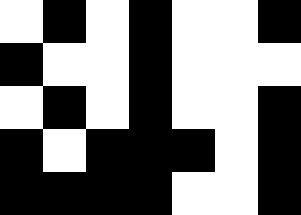[["white", "black", "white", "black", "white", "white", "black"], ["black", "white", "white", "black", "white", "white", "white"], ["white", "black", "white", "black", "white", "white", "black"], ["black", "white", "black", "black", "black", "white", "black"], ["black", "black", "black", "black", "white", "white", "black"]]